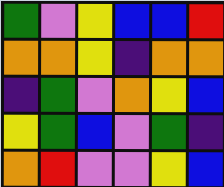[["green", "violet", "yellow", "blue", "blue", "red"], ["orange", "orange", "yellow", "indigo", "orange", "orange"], ["indigo", "green", "violet", "orange", "yellow", "blue"], ["yellow", "green", "blue", "violet", "green", "indigo"], ["orange", "red", "violet", "violet", "yellow", "blue"]]